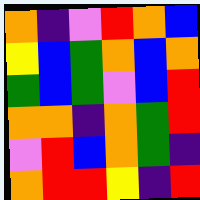[["orange", "indigo", "violet", "red", "orange", "blue"], ["yellow", "blue", "green", "orange", "blue", "orange"], ["green", "blue", "green", "violet", "blue", "red"], ["orange", "orange", "indigo", "orange", "green", "red"], ["violet", "red", "blue", "orange", "green", "indigo"], ["orange", "red", "red", "yellow", "indigo", "red"]]